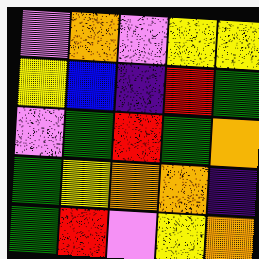[["violet", "orange", "violet", "yellow", "yellow"], ["yellow", "blue", "indigo", "red", "green"], ["violet", "green", "red", "green", "orange"], ["green", "yellow", "orange", "orange", "indigo"], ["green", "red", "violet", "yellow", "orange"]]